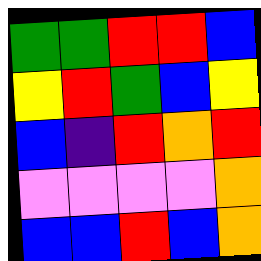[["green", "green", "red", "red", "blue"], ["yellow", "red", "green", "blue", "yellow"], ["blue", "indigo", "red", "orange", "red"], ["violet", "violet", "violet", "violet", "orange"], ["blue", "blue", "red", "blue", "orange"]]